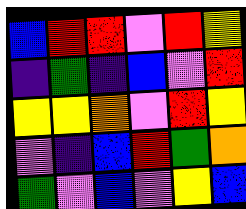[["blue", "red", "red", "violet", "red", "yellow"], ["indigo", "green", "indigo", "blue", "violet", "red"], ["yellow", "yellow", "orange", "violet", "red", "yellow"], ["violet", "indigo", "blue", "red", "green", "orange"], ["green", "violet", "blue", "violet", "yellow", "blue"]]